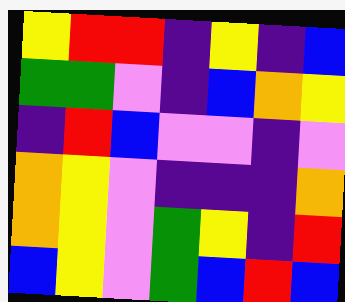[["yellow", "red", "red", "indigo", "yellow", "indigo", "blue"], ["green", "green", "violet", "indigo", "blue", "orange", "yellow"], ["indigo", "red", "blue", "violet", "violet", "indigo", "violet"], ["orange", "yellow", "violet", "indigo", "indigo", "indigo", "orange"], ["orange", "yellow", "violet", "green", "yellow", "indigo", "red"], ["blue", "yellow", "violet", "green", "blue", "red", "blue"]]